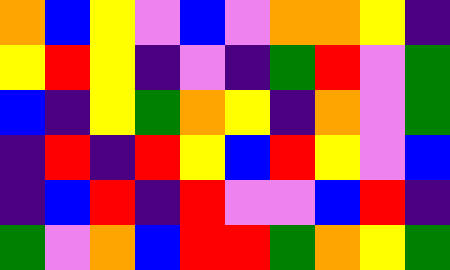[["orange", "blue", "yellow", "violet", "blue", "violet", "orange", "orange", "yellow", "indigo"], ["yellow", "red", "yellow", "indigo", "violet", "indigo", "green", "red", "violet", "green"], ["blue", "indigo", "yellow", "green", "orange", "yellow", "indigo", "orange", "violet", "green"], ["indigo", "red", "indigo", "red", "yellow", "blue", "red", "yellow", "violet", "blue"], ["indigo", "blue", "red", "indigo", "red", "violet", "violet", "blue", "red", "indigo"], ["green", "violet", "orange", "blue", "red", "red", "green", "orange", "yellow", "green"]]